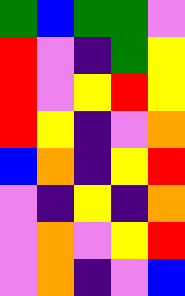[["green", "blue", "green", "green", "violet"], ["red", "violet", "indigo", "green", "yellow"], ["red", "violet", "yellow", "red", "yellow"], ["red", "yellow", "indigo", "violet", "orange"], ["blue", "orange", "indigo", "yellow", "red"], ["violet", "indigo", "yellow", "indigo", "orange"], ["violet", "orange", "violet", "yellow", "red"], ["violet", "orange", "indigo", "violet", "blue"]]